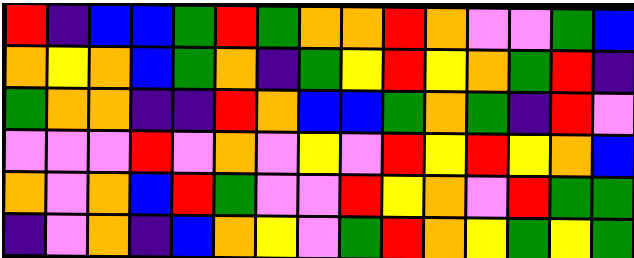[["red", "indigo", "blue", "blue", "green", "red", "green", "orange", "orange", "red", "orange", "violet", "violet", "green", "blue"], ["orange", "yellow", "orange", "blue", "green", "orange", "indigo", "green", "yellow", "red", "yellow", "orange", "green", "red", "indigo"], ["green", "orange", "orange", "indigo", "indigo", "red", "orange", "blue", "blue", "green", "orange", "green", "indigo", "red", "violet"], ["violet", "violet", "violet", "red", "violet", "orange", "violet", "yellow", "violet", "red", "yellow", "red", "yellow", "orange", "blue"], ["orange", "violet", "orange", "blue", "red", "green", "violet", "violet", "red", "yellow", "orange", "violet", "red", "green", "green"], ["indigo", "violet", "orange", "indigo", "blue", "orange", "yellow", "violet", "green", "red", "orange", "yellow", "green", "yellow", "green"]]